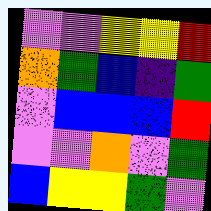[["violet", "violet", "yellow", "yellow", "red"], ["orange", "green", "blue", "indigo", "green"], ["violet", "blue", "blue", "blue", "red"], ["violet", "violet", "orange", "violet", "green"], ["blue", "yellow", "yellow", "green", "violet"]]